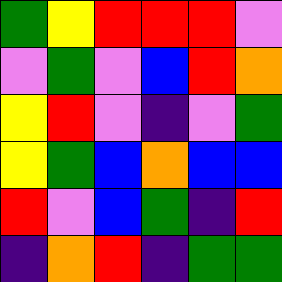[["green", "yellow", "red", "red", "red", "violet"], ["violet", "green", "violet", "blue", "red", "orange"], ["yellow", "red", "violet", "indigo", "violet", "green"], ["yellow", "green", "blue", "orange", "blue", "blue"], ["red", "violet", "blue", "green", "indigo", "red"], ["indigo", "orange", "red", "indigo", "green", "green"]]